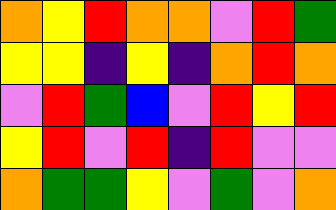[["orange", "yellow", "red", "orange", "orange", "violet", "red", "green"], ["yellow", "yellow", "indigo", "yellow", "indigo", "orange", "red", "orange"], ["violet", "red", "green", "blue", "violet", "red", "yellow", "red"], ["yellow", "red", "violet", "red", "indigo", "red", "violet", "violet"], ["orange", "green", "green", "yellow", "violet", "green", "violet", "orange"]]